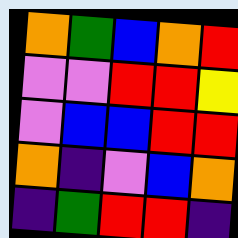[["orange", "green", "blue", "orange", "red"], ["violet", "violet", "red", "red", "yellow"], ["violet", "blue", "blue", "red", "red"], ["orange", "indigo", "violet", "blue", "orange"], ["indigo", "green", "red", "red", "indigo"]]